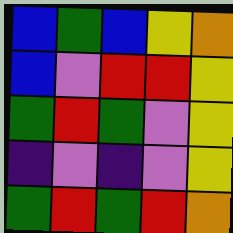[["blue", "green", "blue", "yellow", "orange"], ["blue", "violet", "red", "red", "yellow"], ["green", "red", "green", "violet", "yellow"], ["indigo", "violet", "indigo", "violet", "yellow"], ["green", "red", "green", "red", "orange"]]